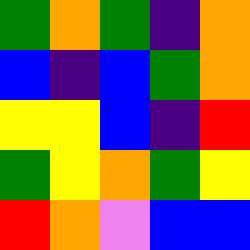[["green", "orange", "green", "indigo", "orange"], ["blue", "indigo", "blue", "green", "orange"], ["yellow", "yellow", "blue", "indigo", "red"], ["green", "yellow", "orange", "green", "yellow"], ["red", "orange", "violet", "blue", "blue"]]